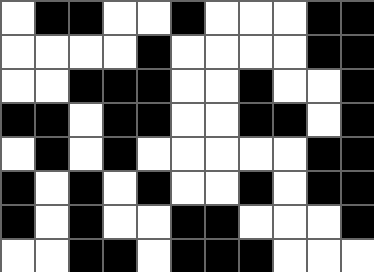[["white", "black", "black", "white", "white", "black", "white", "white", "white", "black", "black"], ["white", "white", "white", "white", "black", "white", "white", "white", "white", "black", "black"], ["white", "white", "black", "black", "black", "white", "white", "black", "white", "white", "black"], ["black", "black", "white", "black", "black", "white", "white", "black", "black", "white", "black"], ["white", "black", "white", "black", "white", "white", "white", "white", "white", "black", "black"], ["black", "white", "black", "white", "black", "white", "white", "black", "white", "black", "black"], ["black", "white", "black", "white", "white", "black", "black", "white", "white", "white", "black"], ["white", "white", "black", "black", "white", "black", "black", "black", "white", "white", "white"]]